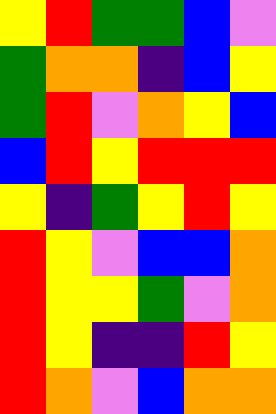[["yellow", "red", "green", "green", "blue", "violet"], ["green", "orange", "orange", "indigo", "blue", "yellow"], ["green", "red", "violet", "orange", "yellow", "blue"], ["blue", "red", "yellow", "red", "red", "red"], ["yellow", "indigo", "green", "yellow", "red", "yellow"], ["red", "yellow", "violet", "blue", "blue", "orange"], ["red", "yellow", "yellow", "green", "violet", "orange"], ["red", "yellow", "indigo", "indigo", "red", "yellow"], ["red", "orange", "violet", "blue", "orange", "orange"]]